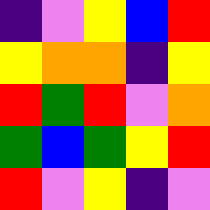[["indigo", "violet", "yellow", "blue", "red"], ["yellow", "orange", "orange", "indigo", "yellow"], ["red", "green", "red", "violet", "orange"], ["green", "blue", "green", "yellow", "red"], ["red", "violet", "yellow", "indigo", "violet"]]